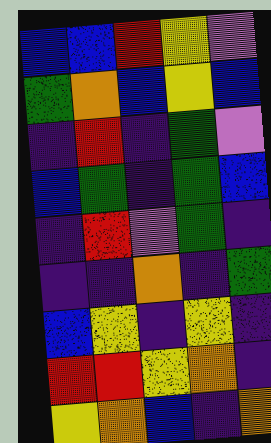[["blue", "blue", "red", "yellow", "violet"], ["green", "orange", "blue", "yellow", "blue"], ["indigo", "red", "indigo", "green", "violet"], ["blue", "green", "indigo", "green", "blue"], ["indigo", "red", "violet", "green", "indigo"], ["indigo", "indigo", "orange", "indigo", "green"], ["blue", "yellow", "indigo", "yellow", "indigo"], ["red", "red", "yellow", "orange", "indigo"], ["yellow", "orange", "blue", "indigo", "orange"]]